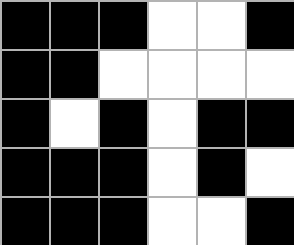[["black", "black", "black", "white", "white", "black"], ["black", "black", "white", "white", "white", "white"], ["black", "white", "black", "white", "black", "black"], ["black", "black", "black", "white", "black", "white"], ["black", "black", "black", "white", "white", "black"]]